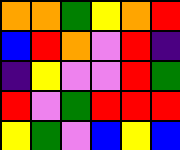[["orange", "orange", "green", "yellow", "orange", "red"], ["blue", "red", "orange", "violet", "red", "indigo"], ["indigo", "yellow", "violet", "violet", "red", "green"], ["red", "violet", "green", "red", "red", "red"], ["yellow", "green", "violet", "blue", "yellow", "blue"]]